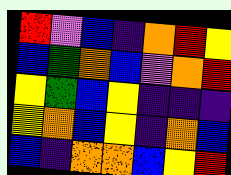[["red", "violet", "blue", "indigo", "orange", "red", "yellow"], ["blue", "green", "orange", "blue", "violet", "orange", "red"], ["yellow", "green", "blue", "yellow", "indigo", "indigo", "indigo"], ["yellow", "orange", "blue", "yellow", "indigo", "orange", "blue"], ["blue", "indigo", "orange", "orange", "blue", "yellow", "red"]]